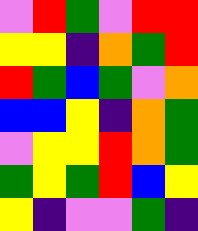[["violet", "red", "green", "violet", "red", "red"], ["yellow", "yellow", "indigo", "orange", "green", "red"], ["red", "green", "blue", "green", "violet", "orange"], ["blue", "blue", "yellow", "indigo", "orange", "green"], ["violet", "yellow", "yellow", "red", "orange", "green"], ["green", "yellow", "green", "red", "blue", "yellow"], ["yellow", "indigo", "violet", "violet", "green", "indigo"]]